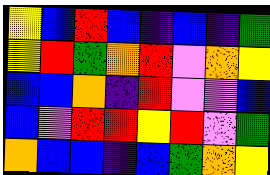[["yellow", "blue", "red", "blue", "indigo", "blue", "indigo", "green"], ["yellow", "red", "green", "orange", "red", "violet", "orange", "yellow"], ["blue", "blue", "orange", "indigo", "red", "violet", "violet", "blue"], ["blue", "violet", "red", "red", "yellow", "red", "violet", "green"], ["orange", "blue", "blue", "indigo", "blue", "green", "orange", "yellow"]]